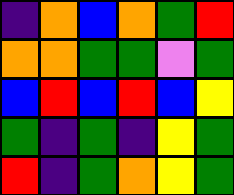[["indigo", "orange", "blue", "orange", "green", "red"], ["orange", "orange", "green", "green", "violet", "green"], ["blue", "red", "blue", "red", "blue", "yellow"], ["green", "indigo", "green", "indigo", "yellow", "green"], ["red", "indigo", "green", "orange", "yellow", "green"]]